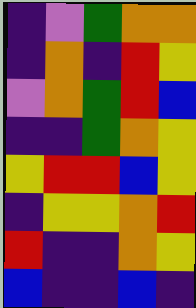[["indigo", "violet", "green", "orange", "orange"], ["indigo", "orange", "indigo", "red", "yellow"], ["violet", "orange", "green", "red", "blue"], ["indigo", "indigo", "green", "orange", "yellow"], ["yellow", "red", "red", "blue", "yellow"], ["indigo", "yellow", "yellow", "orange", "red"], ["red", "indigo", "indigo", "orange", "yellow"], ["blue", "indigo", "indigo", "blue", "indigo"]]